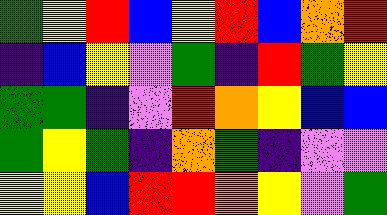[["green", "yellow", "red", "blue", "yellow", "red", "blue", "orange", "red"], ["indigo", "blue", "yellow", "violet", "green", "indigo", "red", "green", "yellow"], ["green", "green", "indigo", "violet", "red", "orange", "yellow", "blue", "blue"], ["green", "yellow", "green", "indigo", "orange", "green", "indigo", "violet", "violet"], ["yellow", "yellow", "blue", "red", "red", "orange", "yellow", "violet", "green"]]